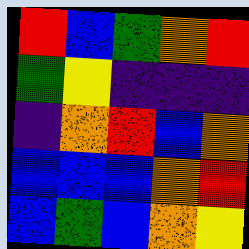[["red", "blue", "green", "orange", "red"], ["green", "yellow", "indigo", "indigo", "indigo"], ["indigo", "orange", "red", "blue", "orange"], ["blue", "blue", "blue", "orange", "red"], ["blue", "green", "blue", "orange", "yellow"]]